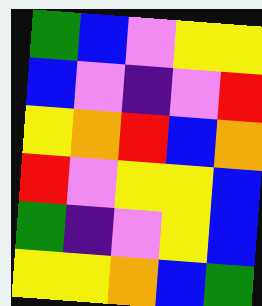[["green", "blue", "violet", "yellow", "yellow"], ["blue", "violet", "indigo", "violet", "red"], ["yellow", "orange", "red", "blue", "orange"], ["red", "violet", "yellow", "yellow", "blue"], ["green", "indigo", "violet", "yellow", "blue"], ["yellow", "yellow", "orange", "blue", "green"]]